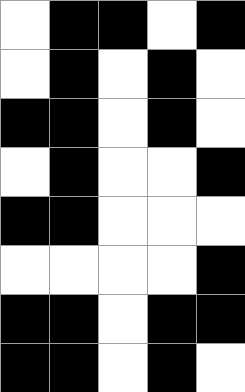[["white", "black", "black", "white", "black"], ["white", "black", "white", "black", "white"], ["black", "black", "white", "black", "white"], ["white", "black", "white", "white", "black"], ["black", "black", "white", "white", "white"], ["white", "white", "white", "white", "black"], ["black", "black", "white", "black", "black"], ["black", "black", "white", "black", "white"]]